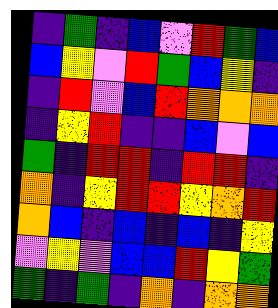[["indigo", "green", "indigo", "blue", "violet", "red", "green", "blue"], ["blue", "yellow", "violet", "red", "green", "blue", "yellow", "indigo"], ["indigo", "red", "violet", "blue", "red", "orange", "orange", "orange"], ["indigo", "yellow", "red", "indigo", "indigo", "blue", "violet", "blue"], ["green", "indigo", "red", "red", "indigo", "red", "red", "indigo"], ["orange", "indigo", "yellow", "red", "red", "yellow", "orange", "red"], ["orange", "blue", "indigo", "blue", "indigo", "blue", "indigo", "yellow"], ["violet", "yellow", "violet", "blue", "blue", "red", "yellow", "green"], ["green", "indigo", "green", "indigo", "orange", "indigo", "orange", "orange"]]